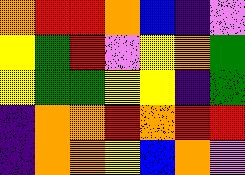[["orange", "red", "red", "orange", "blue", "indigo", "violet"], ["yellow", "green", "red", "violet", "yellow", "orange", "green"], ["yellow", "green", "green", "yellow", "yellow", "indigo", "green"], ["indigo", "orange", "orange", "red", "orange", "red", "red"], ["indigo", "orange", "orange", "yellow", "blue", "orange", "violet"]]